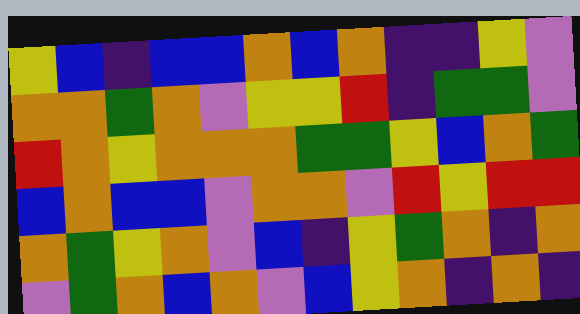[["yellow", "blue", "indigo", "blue", "blue", "orange", "blue", "orange", "indigo", "indigo", "yellow", "violet"], ["orange", "orange", "green", "orange", "violet", "yellow", "yellow", "red", "indigo", "green", "green", "violet"], ["red", "orange", "yellow", "orange", "orange", "orange", "green", "green", "yellow", "blue", "orange", "green"], ["blue", "orange", "blue", "blue", "violet", "orange", "orange", "violet", "red", "yellow", "red", "red"], ["orange", "green", "yellow", "orange", "violet", "blue", "indigo", "yellow", "green", "orange", "indigo", "orange"], ["violet", "green", "orange", "blue", "orange", "violet", "blue", "yellow", "orange", "indigo", "orange", "indigo"]]